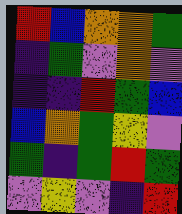[["red", "blue", "orange", "orange", "green"], ["indigo", "green", "violet", "orange", "violet"], ["indigo", "indigo", "red", "green", "blue"], ["blue", "orange", "green", "yellow", "violet"], ["green", "indigo", "green", "red", "green"], ["violet", "yellow", "violet", "indigo", "red"]]